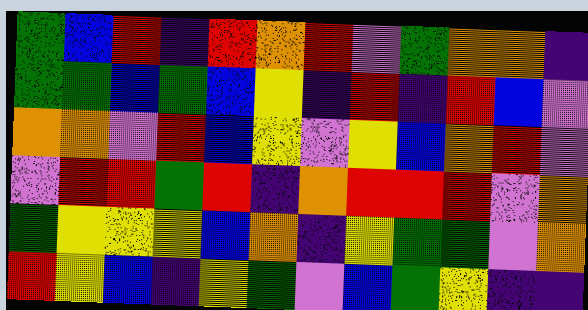[["green", "blue", "red", "indigo", "red", "orange", "red", "violet", "green", "orange", "orange", "indigo"], ["green", "green", "blue", "green", "blue", "yellow", "indigo", "red", "indigo", "red", "blue", "violet"], ["orange", "orange", "violet", "red", "blue", "yellow", "violet", "yellow", "blue", "orange", "red", "violet"], ["violet", "red", "red", "green", "red", "indigo", "orange", "red", "red", "red", "violet", "orange"], ["green", "yellow", "yellow", "yellow", "blue", "orange", "indigo", "yellow", "green", "green", "violet", "orange"], ["red", "yellow", "blue", "indigo", "yellow", "green", "violet", "blue", "green", "yellow", "indigo", "indigo"]]